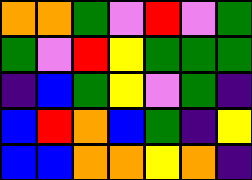[["orange", "orange", "green", "violet", "red", "violet", "green"], ["green", "violet", "red", "yellow", "green", "green", "green"], ["indigo", "blue", "green", "yellow", "violet", "green", "indigo"], ["blue", "red", "orange", "blue", "green", "indigo", "yellow"], ["blue", "blue", "orange", "orange", "yellow", "orange", "indigo"]]